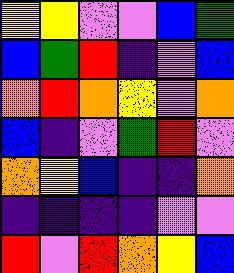[["yellow", "yellow", "violet", "violet", "blue", "green"], ["blue", "green", "red", "indigo", "violet", "blue"], ["orange", "red", "orange", "yellow", "violet", "orange"], ["blue", "indigo", "violet", "green", "red", "violet"], ["orange", "yellow", "blue", "indigo", "indigo", "orange"], ["indigo", "indigo", "indigo", "indigo", "violet", "violet"], ["red", "violet", "red", "orange", "yellow", "blue"]]